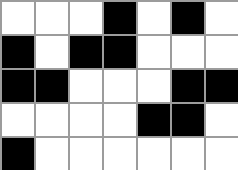[["white", "white", "white", "black", "white", "black", "white"], ["black", "white", "black", "black", "white", "white", "white"], ["black", "black", "white", "white", "white", "black", "black"], ["white", "white", "white", "white", "black", "black", "white"], ["black", "white", "white", "white", "white", "white", "white"]]